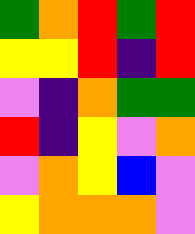[["green", "orange", "red", "green", "red"], ["yellow", "yellow", "red", "indigo", "red"], ["violet", "indigo", "orange", "green", "green"], ["red", "indigo", "yellow", "violet", "orange"], ["violet", "orange", "yellow", "blue", "violet"], ["yellow", "orange", "orange", "orange", "violet"]]